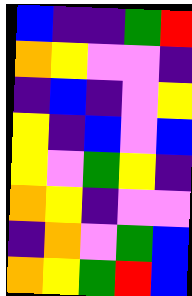[["blue", "indigo", "indigo", "green", "red"], ["orange", "yellow", "violet", "violet", "indigo"], ["indigo", "blue", "indigo", "violet", "yellow"], ["yellow", "indigo", "blue", "violet", "blue"], ["yellow", "violet", "green", "yellow", "indigo"], ["orange", "yellow", "indigo", "violet", "violet"], ["indigo", "orange", "violet", "green", "blue"], ["orange", "yellow", "green", "red", "blue"]]